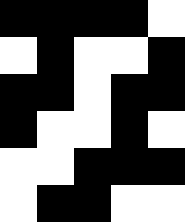[["black", "black", "black", "black", "white"], ["white", "black", "white", "white", "black"], ["black", "black", "white", "black", "black"], ["black", "white", "white", "black", "white"], ["white", "white", "black", "black", "black"], ["white", "black", "black", "white", "white"]]